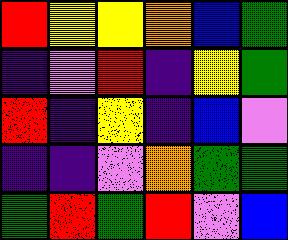[["red", "yellow", "yellow", "orange", "blue", "green"], ["indigo", "violet", "red", "indigo", "yellow", "green"], ["red", "indigo", "yellow", "indigo", "blue", "violet"], ["indigo", "indigo", "violet", "orange", "green", "green"], ["green", "red", "green", "red", "violet", "blue"]]